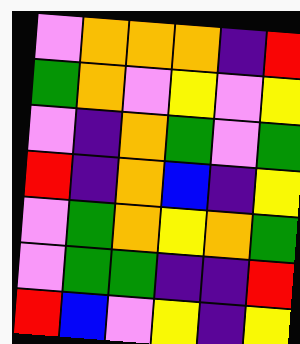[["violet", "orange", "orange", "orange", "indigo", "red"], ["green", "orange", "violet", "yellow", "violet", "yellow"], ["violet", "indigo", "orange", "green", "violet", "green"], ["red", "indigo", "orange", "blue", "indigo", "yellow"], ["violet", "green", "orange", "yellow", "orange", "green"], ["violet", "green", "green", "indigo", "indigo", "red"], ["red", "blue", "violet", "yellow", "indigo", "yellow"]]